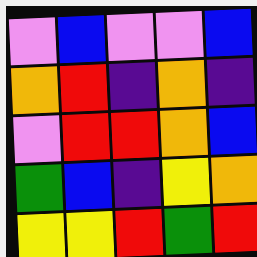[["violet", "blue", "violet", "violet", "blue"], ["orange", "red", "indigo", "orange", "indigo"], ["violet", "red", "red", "orange", "blue"], ["green", "blue", "indigo", "yellow", "orange"], ["yellow", "yellow", "red", "green", "red"]]